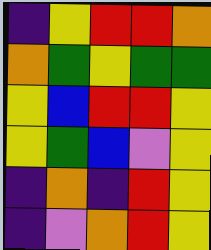[["indigo", "yellow", "red", "red", "orange"], ["orange", "green", "yellow", "green", "green"], ["yellow", "blue", "red", "red", "yellow"], ["yellow", "green", "blue", "violet", "yellow"], ["indigo", "orange", "indigo", "red", "yellow"], ["indigo", "violet", "orange", "red", "yellow"]]